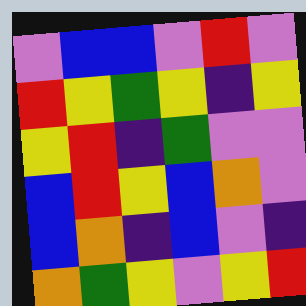[["violet", "blue", "blue", "violet", "red", "violet"], ["red", "yellow", "green", "yellow", "indigo", "yellow"], ["yellow", "red", "indigo", "green", "violet", "violet"], ["blue", "red", "yellow", "blue", "orange", "violet"], ["blue", "orange", "indigo", "blue", "violet", "indigo"], ["orange", "green", "yellow", "violet", "yellow", "red"]]